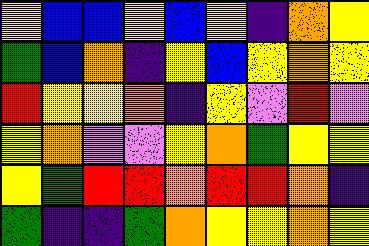[["yellow", "blue", "blue", "yellow", "blue", "yellow", "indigo", "orange", "yellow"], ["green", "blue", "orange", "indigo", "yellow", "blue", "yellow", "orange", "yellow"], ["red", "yellow", "yellow", "orange", "indigo", "yellow", "violet", "red", "violet"], ["yellow", "orange", "violet", "violet", "yellow", "orange", "green", "yellow", "yellow"], ["yellow", "green", "red", "red", "orange", "red", "red", "orange", "indigo"], ["green", "indigo", "indigo", "green", "orange", "yellow", "yellow", "orange", "yellow"]]